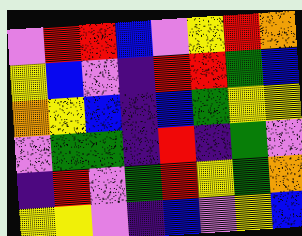[["violet", "red", "red", "blue", "violet", "yellow", "red", "orange"], ["yellow", "blue", "violet", "indigo", "red", "red", "green", "blue"], ["orange", "yellow", "blue", "indigo", "blue", "green", "yellow", "yellow"], ["violet", "green", "green", "indigo", "red", "indigo", "green", "violet"], ["indigo", "red", "violet", "green", "red", "yellow", "green", "orange"], ["yellow", "yellow", "violet", "indigo", "blue", "violet", "yellow", "blue"]]